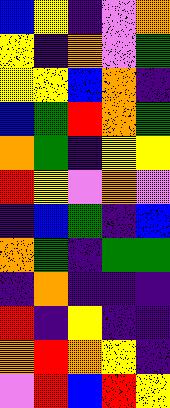[["blue", "yellow", "indigo", "violet", "orange"], ["yellow", "indigo", "orange", "violet", "green"], ["yellow", "yellow", "blue", "orange", "indigo"], ["blue", "green", "red", "orange", "green"], ["orange", "green", "indigo", "yellow", "yellow"], ["red", "yellow", "violet", "orange", "violet"], ["indigo", "blue", "green", "indigo", "blue"], ["orange", "green", "indigo", "green", "green"], ["indigo", "orange", "indigo", "indigo", "indigo"], ["red", "indigo", "yellow", "indigo", "indigo"], ["orange", "red", "orange", "yellow", "indigo"], ["violet", "red", "blue", "red", "yellow"]]